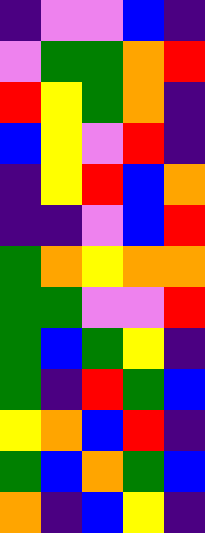[["indigo", "violet", "violet", "blue", "indigo"], ["violet", "green", "green", "orange", "red"], ["red", "yellow", "green", "orange", "indigo"], ["blue", "yellow", "violet", "red", "indigo"], ["indigo", "yellow", "red", "blue", "orange"], ["indigo", "indigo", "violet", "blue", "red"], ["green", "orange", "yellow", "orange", "orange"], ["green", "green", "violet", "violet", "red"], ["green", "blue", "green", "yellow", "indigo"], ["green", "indigo", "red", "green", "blue"], ["yellow", "orange", "blue", "red", "indigo"], ["green", "blue", "orange", "green", "blue"], ["orange", "indigo", "blue", "yellow", "indigo"]]